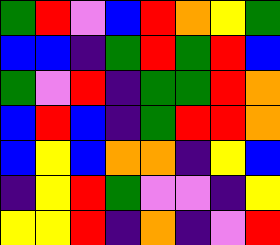[["green", "red", "violet", "blue", "red", "orange", "yellow", "green"], ["blue", "blue", "indigo", "green", "red", "green", "red", "blue"], ["green", "violet", "red", "indigo", "green", "green", "red", "orange"], ["blue", "red", "blue", "indigo", "green", "red", "red", "orange"], ["blue", "yellow", "blue", "orange", "orange", "indigo", "yellow", "blue"], ["indigo", "yellow", "red", "green", "violet", "violet", "indigo", "yellow"], ["yellow", "yellow", "red", "indigo", "orange", "indigo", "violet", "red"]]